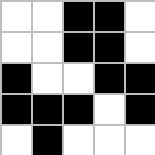[["white", "white", "black", "black", "white"], ["white", "white", "black", "black", "white"], ["black", "white", "white", "black", "black"], ["black", "black", "black", "white", "black"], ["white", "black", "white", "white", "white"]]